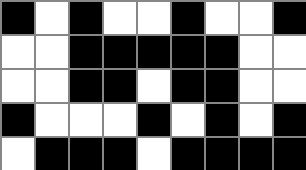[["black", "white", "black", "white", "white", "black", "white", "white", "black"], ["white", "white", "black", "black", "black", "black", "black", "white", "white"], ["white", "white", "black", "black", "white", "black", "black", "white", "white"], ["black", "white", "white", "white", "black", "white", "black", "white", "black"], ["white", "black", "black", "black", "white", "black", "black", "black", "black"]]